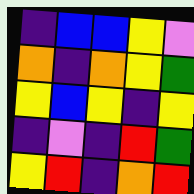[["indigo", "blue", "blue", "yellow", "violet"], ["orange", "indigo", "orange", "yellow", "green"], ["yellow", "blue", "yellow", "indigo", "yellow"], ["indigo", "violet", "indigo", "red", "green"], ["yellow", "red", "indigo", "orange", "red"]]